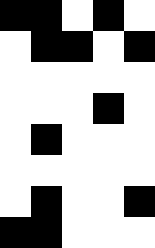[["black", "black", "white", "black", "white"], ["white", "black", "black", "white", "black"], ["white", "white", "white", "white", "white"], ["white", "white", "white", "black", "white"], ["white", "black", "white", "white", "white"], ["white", "white", "white", "white", "white"], ["white", "black", "white", "white", "black"], ["black", "black", "white", "white", "white"]]